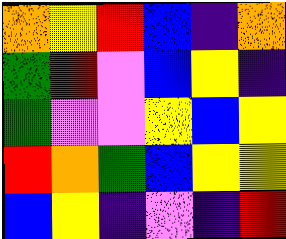[["orange", "yellow", "red", "blue", "indigo", "orange"], ["green", "red", "violet", "blue", "yellow", "indigo"], ["green", "violet", "violet", "yellow", "blue", "yellow"], ["red", "orange", "green", "blue", "yellow", "yellow"], ["blue", "yellow", "indigo", "violet", "indigo", "red"]]